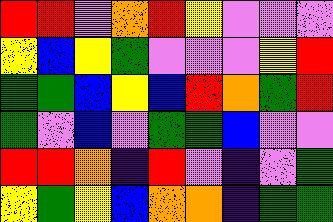[["red", "red", "violet", "orange", "red", "yellow", "violet", "violet", "violet"], ["yellow", "blue", "yellow", "green", "violet", "violet", "violet", "yellow", "red"], ["green", "green", "blue", "yellow", "blue", "red", "orange", "green", "red"], ["green", "violet", "blue", "violet", "green", "green", "blue", "violet", "violet"], ["red", "red", "orange", "indigo", "red", "violet", "indigo", "violet", "green"], ["yellow", "green", "yellow", "blue", "orange", "orange", "indigo", "green", "green"]]